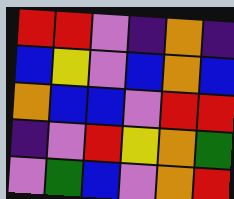[["red", "red", "violet", "indigo", "orange", "indigo"], ["blue", "yellow", "violet", "blue", "orange", "blue"], ["orange", "blue", "blue", "violet", "red", "red"], ["indigo", "violet", "red", "yellow", "orange", "green"], ["violet", "green", "blue", "violet", "orange", "red"]]